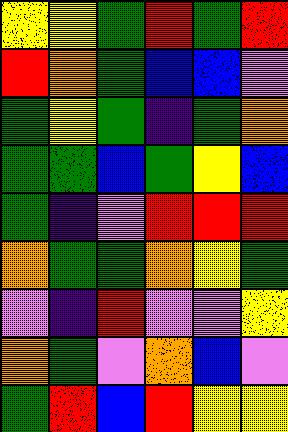[["yellow", "yellow", "green", "red", "green", "red"], ["red", "orange", "green", "blue", "blue", "violet"], ["green", "yellow", "green", "indigo", "green", "orange"], ["green", "green", "blue", "green", "yellow", "blue"], ["green", "indigo", "violet", "red", "red", "red"], ["orange", "green", "green", "orange", "yellow", "green"], ["violet", "indigo", "red", "violet", "violet", "yellow"], ["orange", "green", "violet", "orange", "blue", "violet"], ["green", "red", "blue", "red", "yellow", "yellow"]]